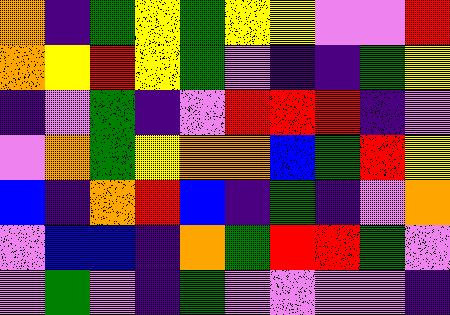[["orange", "indigo", "green", "yellow", "green", "yellow", "yellow", "violet", "violet", "red"], ["orange", "yellow", "red", "yellow", "green", "violet", "indigo", "indigo", "green", "yellow"], ["indigo", "violet", "green", "indigo", "violet", "red", "red", "red", "indigo", "violet"], ["violet", "orange", "green", "yellow", "orange", "orange", "blue", "green", "red", "yellow"], ["blue", "indigo", "orange", "red", "blue", "indigo", "green", "indigo", "violet", "orange"], ["violet", "blue", "blue", "indigo", "orange", "green", "red", "red", "green", "violet"], ["violet", "green", "violet", "indigo", "green", "violet", "violet", "violet", "violet", "indigo"]]